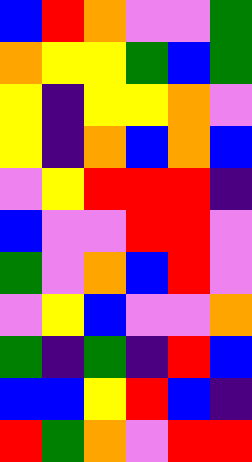[["blue", "red", "orange", "violet", "violet", "green"], ["orange", "yellow", "yellow", "green", "blue", "green"], ["yellow", "indigo", "yellow", "yellow", "orange", "violet"], ["yellow", "indigo", "orange", "blue", "orange", "blue"], ["violet", "yellow", "red", "red", "red", "indigo"], ["blue", "violet", "violet", "red", "red", "violet"], ["green", "violet", "orange", "blue", "red", "violet"], ["violet", "yellow", "blue", "violet", "violet", "orange"], ["green", "indigo", "green", "indigo", "red", "blue"], ["blue", "blue", "yellow", "red", "blue", "indigo"], ["red", "green", "orange", "violet", "red", "red"]]